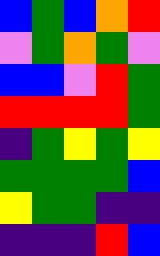[["blue", "green", "blue", "orange", "red"], ["violet", "green", "orange", "green", "violet"], ["blue", "blue", "violet", "red", "green"], ["red", "red", "red", "red", "green"], ["indigo", "green", "yellow", "green", "yellow"], ["green", "green", "green", "green", "blue"], ["yellow", "green", "green", "indigo", "indigo"], ["indigo", "indigo", "indigo", "red", "blue"]]